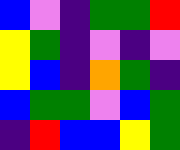[["blue", "violet", "indigo", "green", "green", "red"], ["yellow", "green", "indigo", "violet", "indigo", "violet"], ["yellow", "blue", "indigo", "orange", "green", "indigo"], ["blue", "green", "green", "violet", "blue", "green"], ["indigo", "red", "blue", "blue", "yellow", "green"]]